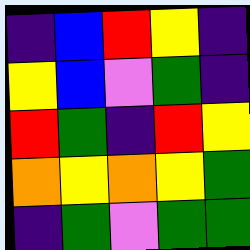[["indigo", "blue", "red", "yellow", "indigo"], ["yellow", "blue", "violet", "green", "indigo"], ["red", "green", "indigo", "red", "yellow"], ["orange", "yellow", "orange", "yellow", "green"], ["indigo", "green", "violet", "green", "green"]]